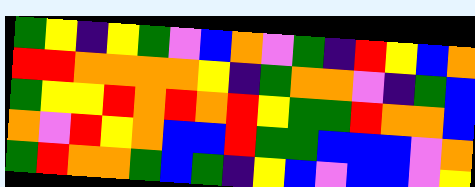[["green", "yellow", "indigo", "yellow", "green", "violet", "blue", "orange", "violet", "green", "indigo", "red", "yellow", "blue", "orange"], ["red", "red", "orange", "orange", "orange", "orange", "yellow", "indigo", "green", "orange", "orange", "violet", "indigo", "green", "blue"], ["green", "yellow", "yellow", "red", "orange", "red", "orange", "red", "yellow", "green", "green", "red", "orange", "orange", "blue"], ["orange", "violet", "red", "yellow", "orange", "blue", "blue", "red", "green", "green", "blue", "blue", "blue", "violet", "orange"], ["green", "red", "orange", "orange", "green", "blue", "green", "indigo", "yellow", "blue", "violet", "blue", "blue", "violet", "yellow"]]